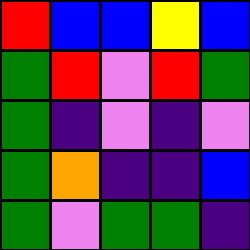[["red", "blue", "blue", "yellow", "blue"], ["green", "red", "violet", "red", "green"], ["green", "indigo", "violet", "indigo", "violet"], ["green", "orange", "indigo", "indigo", "blue"], ["green", "violet", "green", "green", "indigo"]]